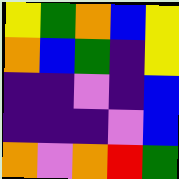[["yellow", "green", "orange", "blue", "yellow"], ["orange", "blue", "green", "indigo", "yellow"], ["indigo", "indigo", "violet", "indigo", "blue"], ["indigo", "indigo", "indigo", "violet", "blue"], ["orange", "violet", "orange", "red", "green"]]